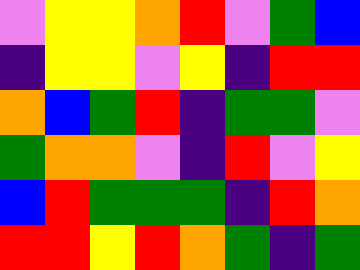[["violet", "yellow", "yellow", "orange", "red", "violet", "green", "blue"], ["indigo", "yellow", "yellow", "violet", "yellow", "indigo", "red", "red"], ["orange", "blue", "green", "red", "indigo", "green", "green", "violet"], ["green", "orange", "orange", "violet", "indigo", "red", "violet", "yellow"], ["blue", "red", "green", "green", "green", "indigo", "red", "orange"], ["red", "red", "yellow", "red", "orange", "green", "indigo", "green"]]